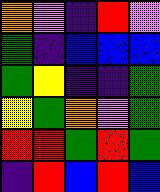[["orange", "violet", "indigo", "red", "violet"], ["green", "indigo", "blue", "blue", "blue"], ["green", "yellow", "indigo", "indigo", "green"], ["yellow", "green", "orange", "violet", "green"], ["red", "red", "green", "red", "green"], ["indigo", "red", "blue", "red", "blue"]]